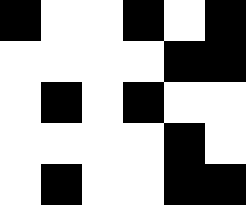[["black", "white", "white", "black", "white", "black"], ["white", "white", "white", "white", "black", "black"], ["white", "black", "white", "black", "white", "white"], ["white", "white", "white", "white", "black", "white"], ["white", "black", "white", "white", "black", "black"]]